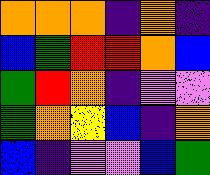[["orange", "orange", "orange", "indigo", "orange", "indigo"], ["blue", "green", "red", "red", "orange", "blue"], ["green", "red", "orange", "indigo", "violet", "violet"], ["green", "orange", "yellow", "blue", "indigo", "orange"], ["blue", "indigo", "violet", "violet", "blue", "green"]]